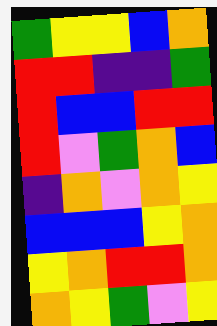[["green", "yellow", "yellow", "blue", "orange"], ["red", "red", "indigo", "indigo", "green"], ["red", "blue", "blue", "red", "red"], ["red", "violet", "green", "orange", "blue"], ["indigo", "orange", "violet", "orange", "yellow"], ["blue", "blue", "blue", "yellow", "orange"], ["yellow", "orange", "red", "red", "orange"], ["orange", "yellow", "green", "violet", "yellow"]]